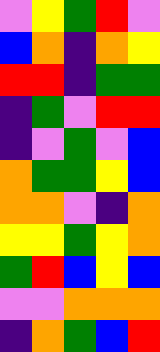[["violet", "yellow", "green", "red", "violet"], ["blue", "orange", "indigo", "orange", "yellow"], ["red", "red", "indigo", "green", "green"], ["indigo", "green", "violet", "red", "red"], ["indigo", "violet", "green", "violet", "blue"], ["orange", "green", "green", "yellow", "blue"], ["orange", "orange", "violet", "indigo", "orange"], ["yellow", "yellow", "green", "yellow", "orange"], ["green", "red", "blue", "yellow", "blue"], ["violet", "violet", "orange", "orange", "orange"], ["indigo", "orange", "green", "blue", "red"]]